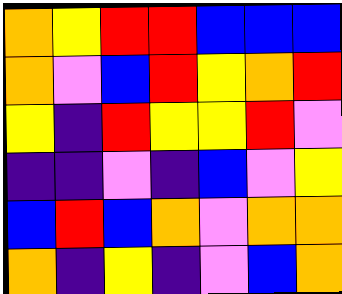[["orange", "yellow", "red", "red", "blue", "blue", "blue"], ["orange", "violet", "blue", "red", "yellow", "orange", "red"], ["yellow", "indigo", "red", "yellow", "yellow", "red", "violet"], ["indigo", "indigo", "violet", "indigo", "blue", "violet", "yellow"], ["blue", "red", "blue", "orange", "violet", "orange", "orange"], ["orange", "indigo", "yellow", "indigo", "violet", "blue", "orange"]]